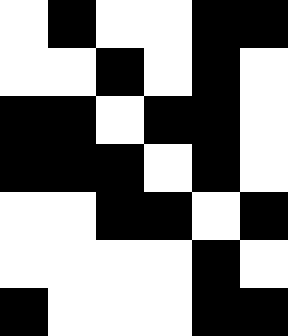[["white", "black", "white", "white", "black", "black"], ["white", "white", "black", "white", "black", "white"], ["black", "black", "white", "black", "black", "white"], ["black", "black", "black", "white", "black", "white"], ["white", "white", "black", "black", "white", "black"], ["white", "white", "white", "white", "black", "white"], ["black", "white", "white", "white", "black", "black"]]